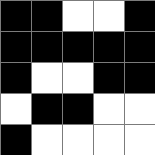[["black", "black", "white", "white", "black"], ["black", "black", "black", "black", "black"], ["black", "white", "white", "black", "black"], ["white", "black", "black", "white", "white"], ["black", "white", "white", "white", "white"]]